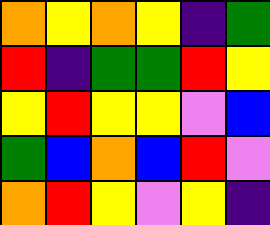[["orange", "yellow", "orange", "yellow", "indigo", "green"], ["red", "indigo", "green", "green", "red", "yellow"], ["yellow", "red", "yellow", "yellow", "violet", "blue"], ["green", "blue", "orange", "blue", "red", "violet"], ["orange", "red", "yellow", "violet", "yellow", "indigo"]]